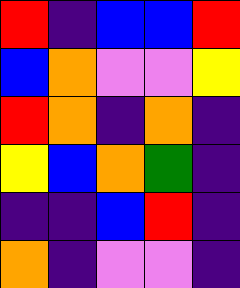[["red", "indigo", "blue", "blue", "red"], ["blue", "orange", "violet", "violet", "yellow"], ["red", "orange", "indigo", "orange", "indigo"], ["yellow", "blue", "orange", "green", "indigo"], ["indigo", "indigo", "blue", "red", "indigo"], ["orange", "indigo", "violet", "violet", "indigo"]]